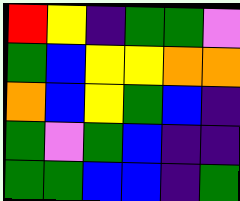[["red", "yellow", "indigo", "green", "green", "violet"], ["green", "blue", "yellow", "yellow", "orange", "orange"], ["orange", "blue", "yellow", "green", "blue", "indigo"], ["green", "violet", "green", "blue", "indigo", "indigo"], ["green", "green", "blue", "blue", "indigo", "green"]]